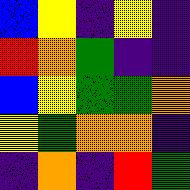[["blue", "yellow", "indigo", "yellow", "indigo"], ["red", "orange", "green", "indigo", "indigo"], ["blue", "yellow", "green", "green", "orange"], ["yellow", "green", "orange", "orange", "indigo"], ["indigo", "orange", "indigo", "red", "green"]]